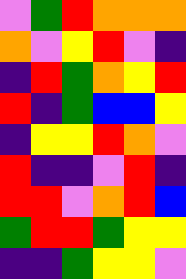[["violet", "green", "red", "orange", "orange", "orange"], ["orange", "violet", "yellow", "red", "violet", "indigo"], ["indigo", "red", "green", "orange", "yellow", "red"], ["red", "indigo", "green", "blue", "blue", "yellow"], ["indigo", "yellow", "yellow", "red", "orange", "violet"], ["red", "indigo", "indigo", "violet", "red", "indigo"], ["red", "red", "violet", "orange", "red", "blue"], ["green", "red", "red", "green", "yellow", "yellow"], ["indigo", "indigo", "green", "yellow", "yellow", "violet"]]